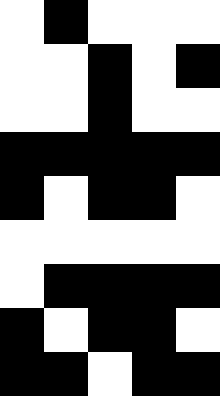[["white", "black", "white", "white", "white"], ["white", "white", "black", "white", "black"], ["white", "white", "black", "white", "white"], ["black", "black", "black", "black", "black"], ["black", "white", "black", "black", "white"], ["white", "white", "white", "white", "white"], ["white", "black", "black", "black", "black"], ["black", "white", "black", "black", "white"], ["black", "black", "white", "black", "black"]]